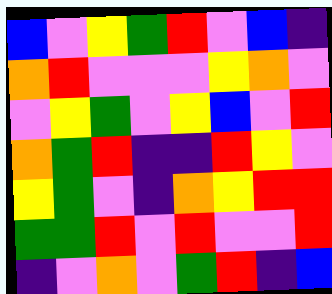[["blue", "violet", "yellow", "green", "red", "violet", "blue", "indigo"], ["orange", "red", "violet", "violet", "violet", "yellow", "orange", "violet"], ["violet", "yellow", "green", "violet", "yellow", "blue", "violet", "red"], ["orange", "green", "red", "indigo", "indigo", "red", "yellow", "violet"], ["yellow", "green", "violet", "indigo", "orange", "yellow", "red", "red"], ["green", "green", "red", "violet", "red", "violet", "violet", "red"], ["indigo", "violet", "orange", "violet", "green", "red", "indigo", "blue"]]